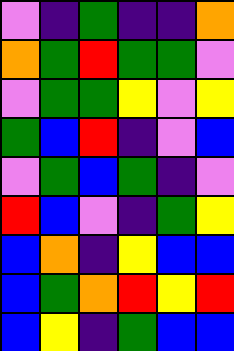[["violet", "indigo", "green", "indigo", "indigo", "orange"], ["orange", "green", "red", "green", "green", "violet"], ["violet", "green", "green", "yellow", "violet", "yellow"], ["green", "blue", "red", "indigo", "violet", "blue"], ["violet", "green", "blue", "green", "indigo", "violet"], ["red", "blue", "violet", "indigo", "green", "yellow"], ["blue", "orange", "indigo", "yellow", "blue", "blue"], ["blue", "green", "orange", "red", "yellow", "red"], ["blue", "yellow", "indigo", "green", "blue", "blue"]]